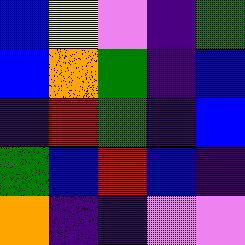[["blue", "yellow", "violet", "indigo", "green"], ["blue", "orange", "green", "indigo", "blue"], ["indigo", "red", "green", "indigo", "blue"], ["green", "blue", "red", "blue", "indigo"], ["orange", "indigo", "indigo", "violet", "violet"]]